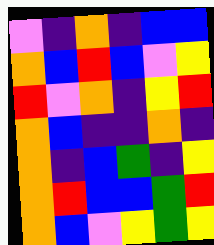[["violet", "indigo", "orange", "indigo", "blue", "blue"], ["orange", "blue", "red", "blue", "violet", "yellow"], ["red", "violet", "orange", "indigo", "yellow", "red"], ["orange", "blue", "indigo", "indigo", "orange", "indigo"], ["orange", "indigo", "blue", "green", "indigo", "yellow"], ["orange", "red", "blue", "blue", "green", "red"], ["orange", "blue", "violet", "yellow", "green", "yellow"]]